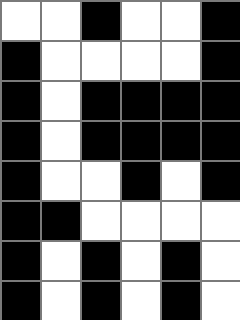[["white", "white", "black", "white", "white", "black"], ["black", "white", "white", "white", "white", "black"], ["black", "white", "black", "black", "black", "black"], ["black", "white", "black", "black", "black", "black"], ["black", "white", "white", "black", "white", "black"], ["black", "black", "white", "white", "white", "white"], ["black", "white", "black", "white", "black", "white"], ["black", "white", "black", "white", "black", "white"]]